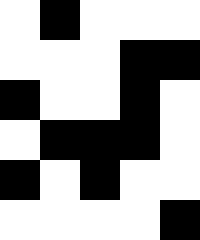[["white", "black", "white", "white", "white"], ["white", "white", "white", "black", "black"], ["black", "white", "white", "black", "white"], ["white", "black", "black", "black", "white"], ["black", "white", "black", "white", "white"], ["white", "white", "white", "white", "black"]]